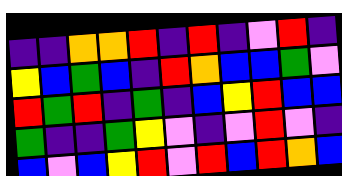[["indigo", "indigo", "orange", "orange", "red", "indigo", "red", "indigo", "violet", "red", "indigo"], ["yellow", "blue", "green", "blue", "indigo", "red", "orange", "blue", "blue", "green", "violet"], ["red", "green", "red", "indigo", "green", "indigo", "blue", "yellow", "red", "blue", "blue"], ["green", "indigo", "indigo", "green", "yellow", "violet", "indigo", "violet", "red", "violet", "indigo"], ["blue", "violet", "blue", "yellow", "red", "violet", "red", "blue", "red", "orange", "blue"]]